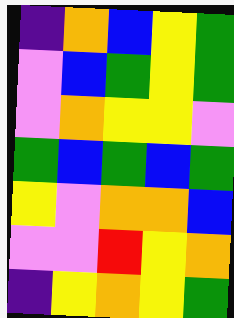[["indigo", "orange", "blue", "yellow", "green"], ["violet", "blue", "green", "yellow", "green"], ["violet", "orange", "yellow", "yellow", "violet"], ["green", "blue", "green", "blue", "green"], ["yellow", "violet", "orange", "orange", "blue"], ["violet", "violet", "red", "yellow", "orange"], ["indigo", "yellow", "orange", "yellow", "green"]]